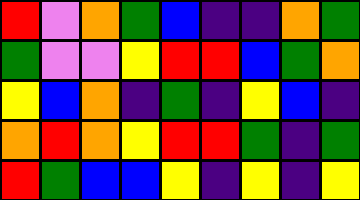[["red", "violet", "orange", "green", "blue", "indigo", "indigo", "orange", "green"], ["green", "violet", "violet", "yellow", "red", "red", "blue", "green", "orange"], ["yellow", "blue", "orange", "indigo", "green", "indigo", "yellow", "blue", "indigo"], ["orange", "red", "orange", "yellow", "red", "red", "green", "indigo", "green"], ["red", "green", "blue", "blue", "yellow", "indigo", "yellow", "indigo", "yellow"]]